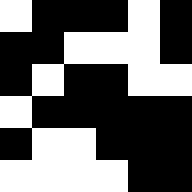[["white", "black", "black", "black", "white", "black"], ["black", "black", "white", "white", "white", "black"], ["black", "white", "black", "black", "white", "white"], ["white", "black", "black", "black", "black", "black"], ["black", "white", "white", "black", "black", "black"], ["white", "white", "white", "white", "black", "black"]]